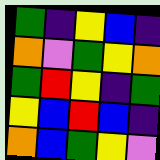[["green", "indigo", "yellow", "blue", "indigo"], ["orange", "violet", "green", "yellow", "orange"], ["green", "red", "yellow", "indigo", "green"], ["yellow", "blue", "red", "blue", "indigo"], ["orange", "blue", "green", "yellow", "violet"]]